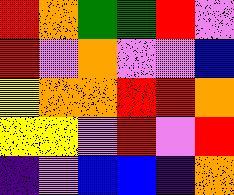[["red", "orange", "green", "green", "red", "violet"], ["red", "violet", "orange", "violet", "violet", "blue"], ["yellow", "orange", "orange", "red", "red", "orange"], ["yellow", "yellow", "violet", "red", "violet", "red"], ["indigo", "violet", "blue", "blue", "indigo", "orange"]]